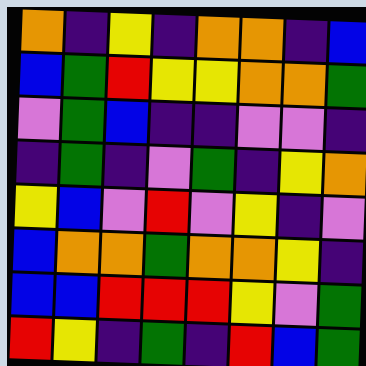[["orange", "indigo", "yellow", "indigo", "orange", "orange", "indigo", "blue"], ["blue", "green", "red", "yellow", "yellow", "orange", "orange", "green"], ["violet", "green", "blue", "indigo", "indigo", "violet", "violet", "indigo"], ["indigo", "green", "indigo", "violet", "green", "indigo", "yellow", "orange"], ["yellow", "blue", "violet", "red", "violet", "yellow", "indigo", "violet"], ["blue", "orange", "orange", "green", "orange", "orange", "yellow", "indigo"], ["blue", "blue", "red", "red", "red", "yellow", "violet", "green"], ["red", "yellow", "indigo", "green", "indigo", "red", "blue", "green"]]